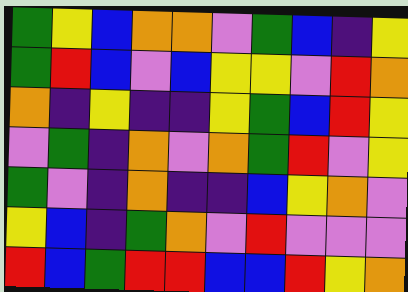[["green", "yellow", "blue", "orange", "orange", "violet", "green", "blue", "indigo", "yellow"], ["green", "red", "blue", "violet", "blue", "yellow", "yellow", "violet", "red", "orange"], ["orange", "indigo", "yellow", "indigo", "indigo", "yellow", "green", "blue", "red", "yellow"], ["violet", "green", "indigo", "orange", "violet", "orange", "green", "red", "violet", "yellow"], ["green", "violet", "indigo", "orange", "indigo", "indigo", "blue", "yellow", "orange", "violet"], ["yellow", "blue", "indigo", "green", "orange", "violet", "red", "violet", "violet", "violet"], ["red", "blue", "green", "red", "red", "blue", "blue", "red", "yellow", "orange"]]